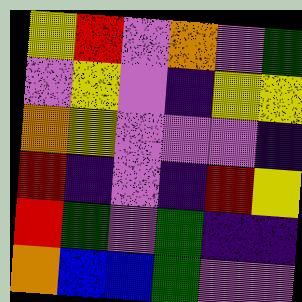[["yellow", "red", "violet", "orange", "violet", "green"], ["violet", "yellow", "violet", "indigo", "yellow", "yellow"], ["orange", "yellow", "violet", "violet", "violet", "indigo"], ["red", "indigo", "violet", "indigo", "red", "yellow"], ["red", "green", "violet", "green", "indigo", "indigo"], ["orange", "blue", "blue", "green", "violet", "violet"]]